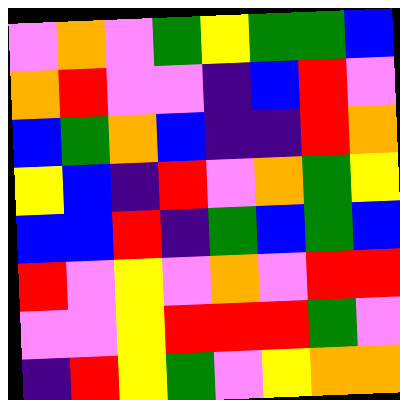[["violet", "orange", "violet", "green", "yellow", "green", "green", "blue"], ["orange", "red", "violet", "violet", "indigo", "blue", "red", "violet"], ["blue", "green", "orange", "blue", "indigo", "indigo", "red", "orange"], ["yellow", "blue", "indigo", "red", "violet", "orange", "green", "yellow"], ["blue", "blue", "red", "indigo", "green", "blue", "green", "blue"], ["red", "violet", "yellow", "violet", "orange", "violet", "red", "red"], ["violet", "violet", "yellow", "red", "red", "red", "green", "violet"], ["indigo", "red", "yellow", "green", "violet", "yellow", "orange", "orange"]]